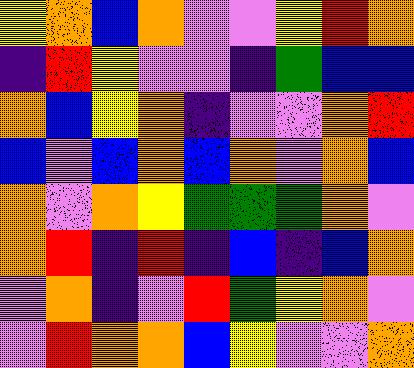[["yellow", "orange", "blue", "orange", "violet", "violet", "yellow", "red", "orange"], ["indigo", "red", "yellow", "violet", "violet", "indigo", "green", "blue", "blue"], ["orange", "blue", "yellow", "orange", "indigo", "violet", "violet", "orange", "red"], ["blue", "violet", "blue", "orange", "blue", "orange", "violet", "orange", "blue"], ["orange", "violet", "orange", "yellow", "green", "green", "green", "orange", "violet"], ["orange", "red", "indigo", "red", "indigo", "blue", "indigo", "blue", "orange"], ["violet", "orange", "indigo", "violet", "red", "green", "yellow", "orange", "violet"], ["violet", "red", "orange", "orange", "blue", "yellow", "violet", "violet", "orange"]]